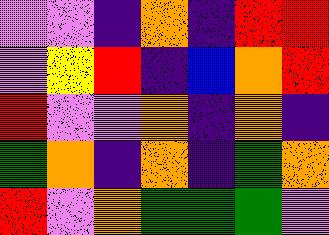[["violet", "violet", "indigo", "orange", "indigo", "red", "red"], ["violet", "yellow", "red", "indigo", "blue", "orange", "red"], ["red", "violet", "violet", "orange", "indigo", "orange", "indigo"], ["green", "orange", "indigo", "orange", "indigo", "green", "orange"], ["red", "violet", "orange", "green", "green", "green", "violet"]]